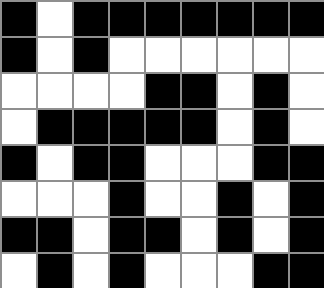[["black", "white", "black", "black", "black", "black", "black", "black", "black"], ["black", "white", "black", "white", "white", "white", "white", "white", "white"], ["white", "white", "white", "white", "black", "black", "white", "black", "white"], ["white", "black", "black", "black", "black", "black", "white", "black", "white"], ["black", "white", "black", "black", "white", "white", "white", "black", "black"], ["white", "white", "white", "black", "white", "white", "black", "white", "black"], ["black", "black", "white", "black", "black", "white", "black", "white", "black"], ["white", "black", "white", "black", "white", "white", "white", "black", "black"]]